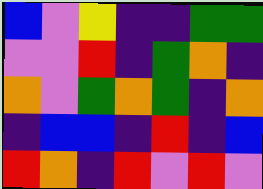[["blue", "violet", "yellow", "indigo", "indigo", "green", "green"], ["violet", "violet", "red", "indigo", "green", "orange", "indigo"], ["orange", "violet", "green", "orange", "green", "indigo", "orange"], ["indigo", "blue", "blue", "indigo", "red", "indigo", "blue"], ["red", "orange", "indigo", "red", "violet", "red", "violet"]]